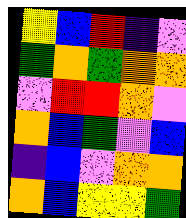[["yellow", "blue", "red", "indigo", "violet"], ["green", "orange", "green", "orange", "orange"], ["violet", "red", "red", "orange", "violet"], ["orange", "blue", "green", "violet", "blue"], ["indigo", "blue", "violet", "orange", "orange"], ["orange", "blue", "yellow", "yellow", "green"]]